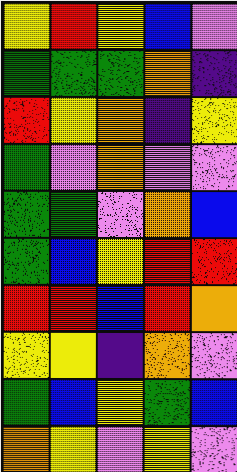[["yellow", "red", "yellow", "blue", "violet"], ["green", "green", "green", "orange", "indigo"], ["red", "yellow", "orange", "indigo", "yellow"], ["green", "violet", "orange", "violet", "violet"], ["green", "green", "violet", "orange", "blue"], ["green", "blue", "yellow", "red", "red"], ["red", "red", "blue", "red", "orange"], ["yellow", "yellow", "indigo", "orange", "violet"], ["green", "blue", "yellow", "green", "blue"], ["orange", "yellow", "violet", "yellow", "violet"]]